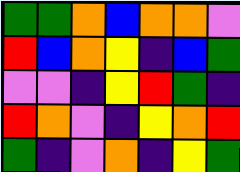[["green", "green", "orange", "blue", "orange", "orange", "violet"], ["red", "blue", "orange", "yellow", "indigo", "blue", "green"], ["violet", "violet", "indigo", "yellow", "red", "green", "indigo"], ["red", "orange", "violet", "indigo", "yellow", "orange", "red"], ["green", "indigo", "violet", "orange", "indigo", "yellow", "green"]]